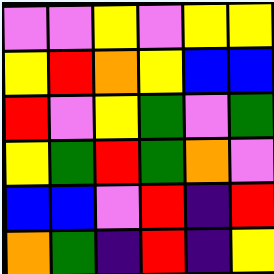[["violet", "violet", "yellow", "violet", "yellow", "yellow"], ["yellow", "red", "orange", "yellow", "blue", "blue"], ["red", "violet", "yellow", "green", "violet", "green"], ["yellow", "green", "red", "green", "orange", "violet"], ["blue", "blue", "violet", "red", "indigo", "red"], ["orange", "green", "indigo", "red", "indigo", "yellow"]]